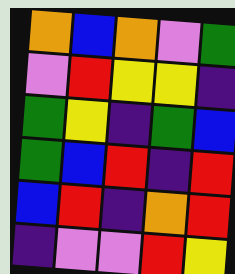[["orange", "blue", "orange", "violet", "green"], ["violet", "red", "yellow", "yellow", "indigo"], ["green", "yellow", "indigo", "green", "blue"], ["green", "blue", "red", "indigo", "red"], ["blue", "red", "indigo", "orange", "red"], ["indigo", "violet", "violet", "red", "yellow"]]